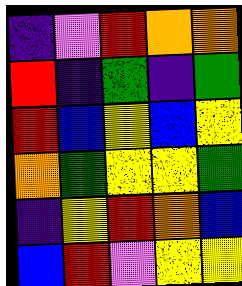[["indigo", "violet", "red", "orange", "orange"], ["red", "indigo", "green", "indigo", "green"], ["red", "blue", "yellow", "blue", "yellow"], ["orange", "green", "yellow", "yellow", "green"], ["indigo", "yellow", "red", "orange", "blue"], ["blue", "red", "violet", "yellow", "yellow"]]